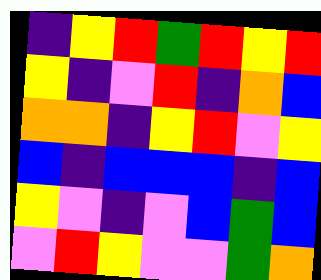[["indigo", "yellow", "red", "green", "red", "yellow", "red"], ["yellow", "indigo", "violet", "red", "indigo", "orange", "blue"], ["orange", "orange", "indigo", "yellow", "red", "violet", "yellow"], ["blue", "indigo", "blue", "blue", "blue", "indigo", "blue"], ["yellow", "violet", "indigo", "violet", "blue", "green", "blue"], ["violet", "red", "yellow", "violet", "violet", "green", "orange"]]